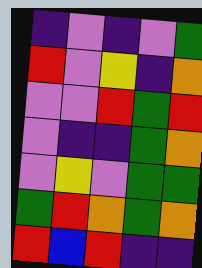[["indigo", "violet", "indigo", "violet", "green"], ["red", "violet", "yellow", "indigo", "orange"], ["violet", "violet", "red", "green", "red"], ["violet", "indigo", "indigo", "green", "orange"], ["violet", "yellow", "violet", "green", "green"], ["green", "red", "orange", "green", "orange"], ["red", "blue", "red", "indigo", "indigo"]]